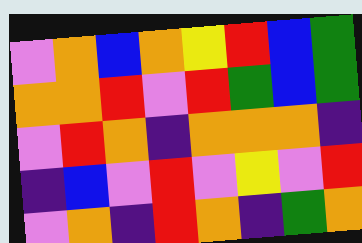[["violet", "orange", "blue", "orange", "yellow", "red", "blue", "green"], ["orange", "orange", "red", "violet", "red", "green", "blue", "green"], ["violet", "red", "orange", "indigo", "orange", "orange", "orange", "indigo"], ["indigo", "blue", "violet", "red", "violet", "yellow", "violet", "red"], ["violet", "orange", "indigo", "red", "orange", "indigo", "green", "orange"]]